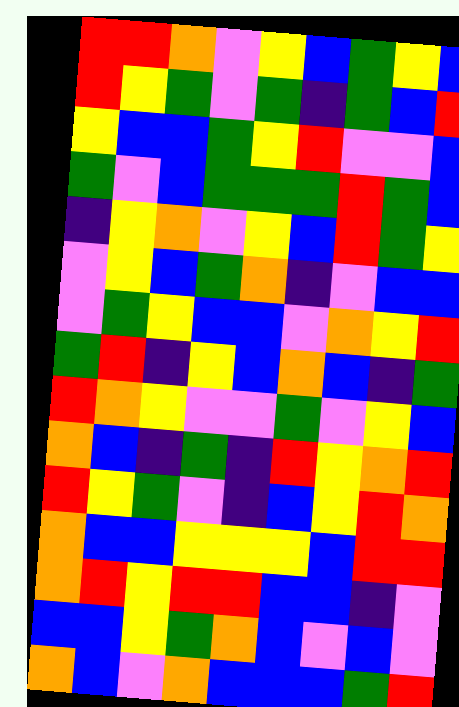[["red", "red", "orange", "violet", "yellow", "blue", "green", "yellow", "blue"], ["red", "yellow", "green", "violet", "green", "indigo", "green", "blue", "red"], ["yellow", "blue", "blue", "green", "yellow", "red", "violet", "violet", "blue"], ["green", "violet", "blue", "green", "green", "green", "red", "green", "blue"], ["indigo", "yellow", "orange", "violet", "yellow", "blue", "red", "green", "yellow"], ["violet", "yellow", "blue", "green", "orange", "indigo", "violet", "blue", "blue"], ["violet", "green", "yellow", "blue", "blue", "violet", "orange", "yellow", "red"], ["green", "red", "indigo", "yellow", "blue", "orange", "blue", "indigo", "green"], ["red", "orange", "yellow", "violet", "violet", "green", "violet", "yellow", "blue"], ["orange", "blue", "indigo", "green", "indigo", "red", "yellow", "orange", "red"], ["red", "yellow", "green", "violet", "indigo", "blue", "yellow", "red", "orange"], ["orange", "blue", "blue", "yellow", "yellow", "yellow", "blue", "red", "red"], ["orange", "red", "yellow", "red", "red", "blue", "blue", "indigo", "violet"], ["blue", "blue", "yellow", "green", "orange", "blue", "violet", "blue", "violet"], ["orange", "blue", "violet", "orange", "blue", "blue", "blue", "green", "red"]]